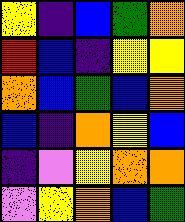[["yellow", "indigo", "blue", "green", "orange"], ["red", "blue", "indigo", "yellow", "yellow"], ["orange", "blue", "green", "blue", "orange"], ["blue", "indigo", "orange", "yellow", "blue"], ["indigo", "violet", "yellow", "orange", "orange"], ["violet", "yellow", "orange", "blue", "green"]]